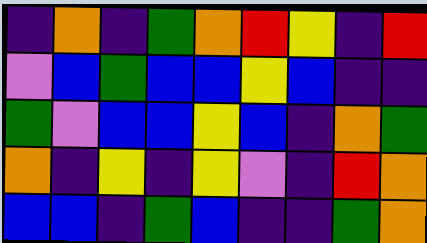[["indigo", "orange", "indigo", "green", "orange", "red", "yellow", "indigo", "red"], ["violet", "blue", "green", "blue", "blue", "yellow", "blue", "indigo", "indigo"], ["green", "violet", "blue", "blue", "yellow", "blue", "indigo", "orange", "green"], ["orange", "indigo", "yellow", "indigo", "yellow", "violet", "indigo", "red", "orange"], ["blue", "blue", "indigo", "green", "blue", "indigo", "indigo", "green", "orange"]]